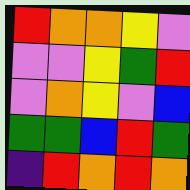[["red", "orange", "orange", "yellow", "violet"], ["violet", "violet", "yellow", "green", "red"], ["violet", "orange", "yellow", "violet", "blue"], ["green", "green", "blue", "red", "green"], ["indigo", "red", "orange", "red", "orange"]]